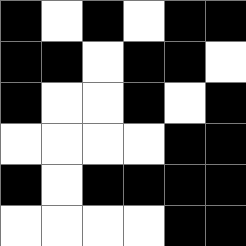[["black", "white", "black", "white", "black", "black"], ["black", "black", "white", "black", "black", "white"], ["black", "white", "white", "black", "white", "black"], ["white", "white", "white", "white", "black", "black"], ["black", "white", "black", "black", "black", "black"], ["white", "white", "white", "white", "black", "black"]]